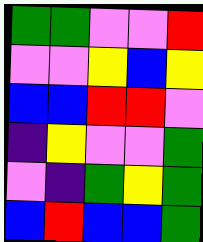[["green", "green", "violet", "violet", "red"], ["violet", "violet", "yellow", "blue", "yellow"], ["blue", "blue", "red", "red", "violet"], ["indigo", "yellow", "violet", "violet", "green"], ["violet", "indigo", "green", "yellow", "green"], ["blue", "red", "blue", "blue", "green"]]